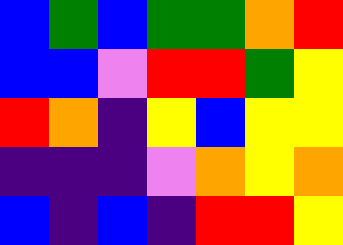[["blue", "green", "blue", "green", "green", "orange", "red"], ["blue", "blue", "violet", "red", "red", "green", "yellow"], ["red", "orange", "indigo", "yellow", "blue", "yellow", "yellow"], ["indigo", "indigo", "indigo", "violet", "orange", "yellow", "orange"], ["blue", "indigo", "blue", "indigo", "red", "red", "yellow"]]